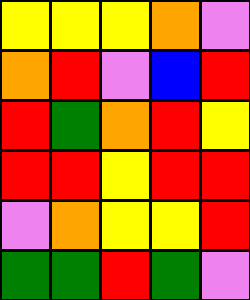[["yellow", "yellow", "yellow", "orange", "violet"], ["orange", "red", "violet", "blue", "red"], ["red", "green", "orange", "red", "yellow"], ["red", "red", "yellow", "red", "red"], ["violet", "orange", "yellow", "yellow", "red"], ["green", "green", "red", "green", "violet"]]